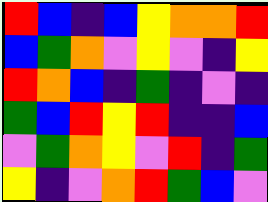[["red", "blue", "indigo", "blue", "yellow", "orange", "orange", "red"], ["blue", "green", "orange", "violet", "yellow", "violet", "indigo", "yellow"], ["red", "orange", "blue", "indigo", "green", "indigo", "violet", "indigo"], ["green", "blue", "red", "yellow", "red", "indigo", "indigo", "blue"], ["violet", "green", "orange", "yellow", "violet", "red", "indigo", "green"], ["yellow", "indigo", "violet", "orange", "red", "green", "blue", "violet"]]